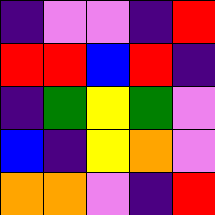[["indigo", "violet", "violet", "indigo", "red"], ["red", "red", "blue", "red", "indigo"], ["indigo", "green", "yellow", "green", "violet"], ["blue", "indigo", "yellow", "orange", "violet"], ["orange", "orange", "violet", "indigo", "red"]]